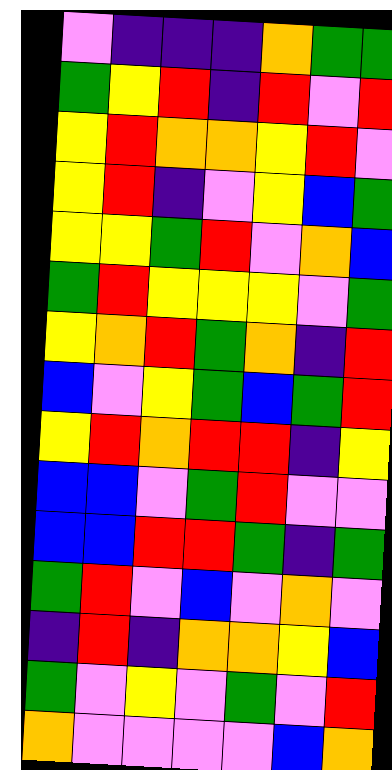[["violet", "indigo", "indigo", "indigo", "orange", "green", "green"], ["green", "yellow", "red", "indigo", "red", "violet", "red"], ["yellow", "red", "orange", "orange", "yellow", "red", "violet"], ["yellow", "red", "indigo", "violet", "yellow", "blue", "green"], ["yellow", "yellow", "green", "red", "violet", "orange", "blue"], ["green", "red", "yellow", "yellow", "yellow", "violet", "green"], ["yellow", "orange", "red", "green", "orange", "indigo", "red"], ["blue", "violet", "yellow", "green", "blue", "green", "red"], ["yellow", "red", "orange", "red", "red", "indigo", "yellow"], ["blue", "blue", "violet", "green", "red", "violet", "violet"], ["blue", "blue", "red", "red", "green", "indigo", "green"], ["green", "red", "violet", "blue", "violet", "orange", "violet"], ["indigo", "red", "indigo", "orange", "orange", "yellow", "blue"], ["green", "violet", "yellow", "violet", "green", "violet", "red"], ["orange", "violet", "violet", "violet", "violet", "blue", "orange"]]